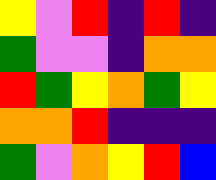[["yellow", "violet", "red", "indigo", "red", "indigo"], ["green", "violet", "violet", "indigo", "orange", "orange"], ["red", "green", "yellow", "orange", "green", "yellow"], ["orange", "orange", "red", "indigo", "indigo", "indigo"], ["green", "violet", "orange", "yellow", "red", "blue"]]